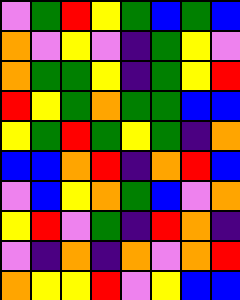[["violet", "green", "red", "yellow", "green", "blue", "green", "blue"], ["orange", "violet", "yellow", "violet", "indigo", "green", "yellow", "violet"], ["orange", "green", "green", "yellow", "indigo", "green", "yellow", "red"], ["red", "yellow", "green", "orange", "green", "green", "blue", "blue"], ["yellow", "green", "red", "green", "yellow", "green", "indigo", "orange"], ["blue", "blue", "orange", "red", "indigo", "orange", "red", "blue"], ["violet", "blue", "yellow", "orange", "green", "blue", "violet", "orange"], ["yellow", "red", "violet", "green", "indigo", "red", "orange", "indigo"], ["violet", "indigo", "orange", "indigo", "orange", "violet", "orange", "red"], ["orange", "yellow", "yellow", "red", "violet", "yellow", "blue", "blue"]]